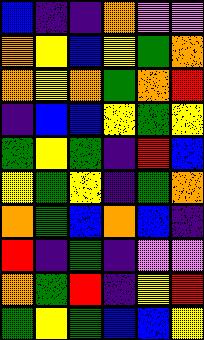[["blue", "indigo", "indigo", "orange", "violet", "violet"], ["orange", "yellow", "blue", "yellow", "green", "orange"], ["orange", "yellow", "orange", "green", "orange", "red"], ["indigo", "blue", "blue", "yellow", "green", "yellow"], ["green", "yellow", "green", "indigo", "red", "blue"], ["yellow", "green", "yellow", "indigo", "green", "orange"], ["orange", "green", "blue", "orange", "blue", "indigo"], ["red", "indigo", "green", "indigo", "violet", "violet"], ["orange", "green", "red", "indigo", "yellow", "red"], ["green", "yellow", "green", "blue", "blue", "yellow"]]